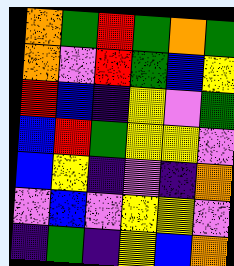[["orange", "green", "red", "green", "orange", "green"], ["orange", "violet", "red", "green", "blue", "yellow"], ["red", "blue", "indigo", "yellow", "violet", "green"], ["blue", "red", "green", "yellow", "yellow", "violet"], ["blue", "yellow", "indigo", "violet", "indigo", "orange"], ["violet", "blue", "violet", "yellow", "yellow", "violet"], ["indigo", "green", "indigo", "yellow", "blue", "orange"]]